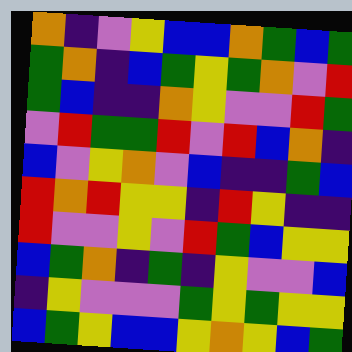[["orange", "indigo", "violet", "yellow", "blue", "blue", "orange", "green", "blue", "green"], ["green", "orange", "indigo", "blue", "green", "yellow", "green", "orange", "violet", "red"], ["green", "blue", "indigo", "indigo", "orange", "yellow", "violet", "violet", "red", "green"], ["violet", "red", "green", "green", "red", "violet", "red", "blue", "orange", "indigo"], ["blue", "violet", "yellow", "orange", "violet", "blue", "indigo", "indigo", "green", "blue"], ["red", "orange", "red", "yellow", "yellow", "indigo", "red", "yellow", "indigo", "indigo"], ["red", "violet", "violet", "yellow", "violet", "red", "green", "blue", "yellow", "yellow"], ["blue", "green", "orange", "indigo", "green", "indigo", "yellow", "violet", "violet", "blue"], ["indigo", "yellow", "violet", "violet", "violet", "green", "yellow", "green", "yellow", "yellow"], ["blue", "green", "yellow", "blue", "blue", "yellow", "orange", "yellow", "blue", "green"]]